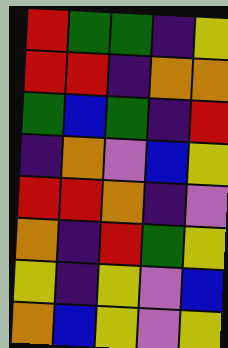[["red", "green", "green", "indigo", "yellow"], ["red", "red", "indigo", "orange", "orange"], ["green", "blue", "green", "indigo", "red"], ["indigo", "orange", "violet", "blue", "yellow"], ["red", "red", "orange", "indigo", "violet"], ["orange", "indigo", "red", "green", "yellow"], ["yellow", "indigo", "yellow", "violet", "blue"], ["orange", "blue", "yellow", "violet", "yellow"]]